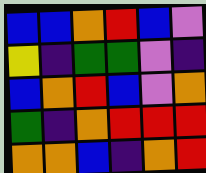[["blue", "blue", "orange", "red", "blue", "violet"], ["yellow", "indigo", "green", "green", "violet", "indigo"], ["blue", "orange", "red", "blue", "violet", "orange"], ["green", "indigo", "orange", "red", "red", "red"], ["orange", "orange", "blue", "indigo", "orange", "red"]]